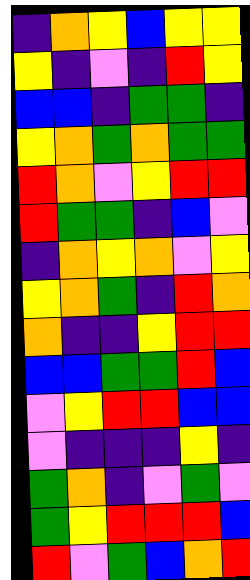[["indigo", "orange", "yellow", "blue", "yellow", "yellow"], ["yellow", "indigo", "violet", "indigo", "red", "yellow"], ["blue", "blue", "indigo", "green", "green", "indigo"], ["yellow", "orange", "green", "orange", "green", "green"], ["red", "orange", "violet", "yellow", "red", "red"], ["red", "green", "green", "indigo", "blue", "violet"], ["indigo", "orange", "yellow", "orange", "violet", "yellow"], ["yellow", "orange", "green", "indigo", "red", "orange"], ["orange", "indigo", "indigo", "yellow", "red", "red"], ["blue", "blue", "green", "green", "red", "blue"], ["violet", "yellow", "red", "red", "blue", "blue"], ["violet", "indigo", "indigo", "indigo", "yellow", "indigo"], ["green", "orange", "indigo", "violet", "green", "violet"], ["green", "yellow", "red", "red", "red", "blue"], ["red", "violet", "green", "blue", "orange", "red"]]